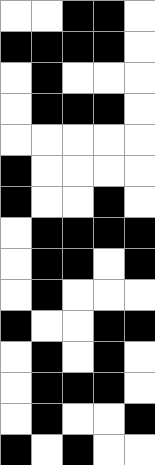[["white", "white", "black", "black", "white"], ["black", "black", "black", "black", "white"], ["white", "black", "white", "white", "white"], ["white", "black", "black", "black", "white"], ["white", "white", "white", "white", "white"], ["black", "white", "white", "white", "white"], ["black", "white", "white", "black", "white"], ["white", "black", "black", "black", "black"], ["white", "black", "black", "white", "black"], ["white", "black", "white", "white", "white"], ["black", "white", "white", "black", "black"], ["white", "black", "white", "black", "white"], ["white", "black", "black", "black", "white"], ["white", "black", "white", "white", "black"], ["black", "white", "black", "white", "white"]]